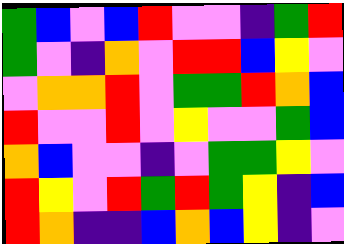[["green", "blue", "violet", "blue", "red", "violet", "violet", "indigo", "green", "red"], ["green", "violet", "indigo", "orange", "violet", "red", "red", "blue", "yellow", "violet"], ["violet", "orange", "orange", "red", "violet", "green", "green", "red", "orange", "blue"], ["red", "violet", "violet", "red", "violet", "yellow", "violet", "violet", "green", "blue"], ["orange", "blue", "violet", "violet", "indigo", "violet", "green", "green", "yellow", "violet"], ["red", "yellow", "violet", "red", "green", "red", "green", "yellow", "indigo", "blue"], ["red", "orange", "indigo", "indigo", "blue", "orange", "blue", "yellow", "indigo", "violet"]]